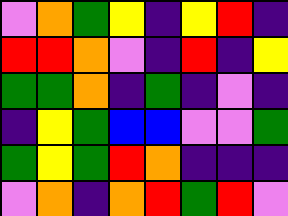[["violet", "orange", "green", "yellow", "indigo", "yellow", "red", "indigo"], ["red", "red", "orange", "violet", "indigo", "red", "indigo", "yellow"], ["green", "green", "orange", "indigo", "green", "indigo", "violet", "indigo"], ["indigo", "yellow", "green", "blue", "blue", "violet", "violet", "green"], ["green", "yellow", "green", "red", "orange", "indigo", "indigo", "indigo"], ["violet", "orange", "indigo", "orange", "red", "green", "red", "violet"]]